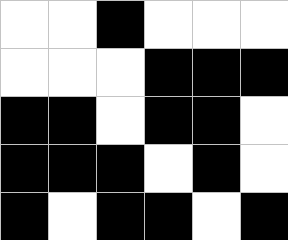[["white", "white", "black", "white", "white", "white"], ["white", "white", "white", "black", "black", "black"], ["black", "black", "white", "black", "black", "white"], ["black", "black", "black", "white", "black", "white"], ["black", "white", "black", "black", "white", "black"]]